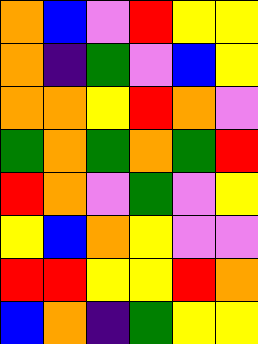[["orange", "blue", "violet", "red", "yellow", "yellow"], ["orange", "indigo", "green", "violet", "blue", "yellow"], ["orange", "orange", "yellow", "red", "orange", "violet"], ["green", "orange", "green", "orange", "green", "red"], ["red", "orange", "violet", "green", "violet", "yellow"], ["yellow", "blue", "orange", "yellow", "violet", "violet"], ["red", "red", "yellow", "yellow", "red", "orange"], ["blue", "orange", "indigo", "green", "yellow", "yellow"]]